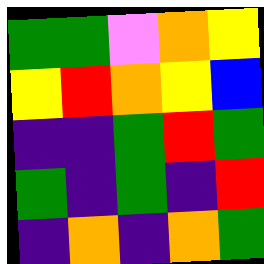[["green", "green", "violet", "orange", "yellow"], ["yellow", "red", "orange", "yellow", "blue"], ["indigo", "indigo", "green", "red", "green"], ["green", "indigo", "green", "indigo", "red"], ["indigo", "orange", "indigo", "orange", "green"]]